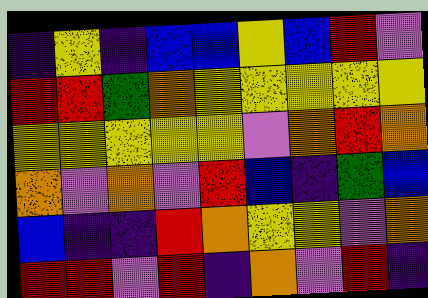[["indigo", "yellow", "indigo", "blue", "blue", "yellow", "blue", "red", "violet"], ["red", "red", "green", "orange", "yellow", "yellow", "yellow", "yellow", "yellow"], ["yellow", "yellow", "yellow", "yellow", "yellow", "violet", "orange", "red", "orange"], ["orange", "violet", "orange", "violet", "red", "blue", "indigo", "green", "blue"], ["blue", "indigo", "indigo", "red", "orange", "yellow", "yellow", "violet", "orange"], ["red", "red", "violet", "red", "indigo", "orange", "violet", "red", "indigo"]]